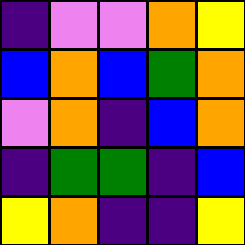[["indigo", "violet", "violet", "orange", "yellow"], ["blue", "orange", "blue", "green", "orange"], ["violet", "orange", "indigo", "blue", "orange"], ["indigo", "green", "green", "indigo", "blue"], ["yellow", "orange", "indigo", "indigo", "yellow"]]